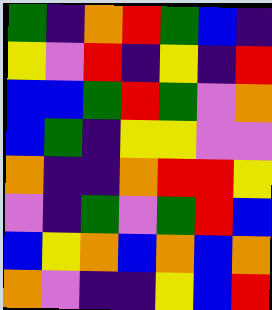[["green", "indigo", "orange", "red", "green", "blue", "indigo"], ["yellow", "violet", "red", "indigo", "yellow", "indigo", "red"], ["blue", "blue", "green", "red", "green", "violet", "orange"], ["blue", "green", "indigo", "yellow", "yellow", "violet", "violet"], ["orange", "indigo", "indigo", "orange", "red", "red", "yellow"], ["violet", "indigo", "green", "violet", "green", "red", "blue"], ["blue", "yellow", "orange", "blue", "orange", "blue", "orange"], ["orange", "violet", "indigo", "indigo", "yellow", "blue", "red"]]